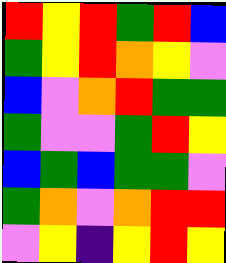[["red", "yellow", "red", "green", "red", "blue"], ["green", "yellow", "red", "orange", "yellow", "violet"], ["blue", "violet", "orange", "red", "green", "green"], ["green", "violet", "violet", "green", "red", "yellow"], ["blue", "green", "blue", "green", "green", "violet"], ["green", "orange", "violet", "orange", "red", "red"], ["violet", "yellow", "indigo", "yellow", "red", "yellow"]]